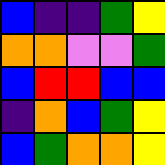[["blue", "indigo", "indigo", "green", "yellow"], ["orange", "orange", "violet", "violet", "green"], ["blue", "red", "red", "blue", "blue"], ["indigo", "orange", "blue", "green", "yellow"], ["blue", "green", "orange", "orange", "yellow"]]